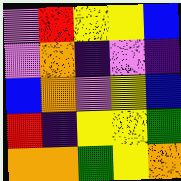[["violet", "red", "yellow", "yellow", "blue"], ["violet", "orange", "indigo", "violet", "indigo"], ["blue", "orange", "violet", "yellow", "blue"], ["red", "indigo", "yellow", "yellow", "green"], ["orange", "orange", "green", "yellow", "orange"]]